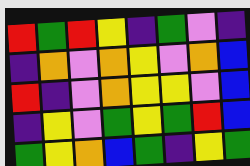[["red", "green", "red", "yellow", "indigo", "green", "violet", "indigo"], ["indigo", "orange", "violet", "orange", "yellow", "violet", "orange", "blue"], ["red", "indigo", "violet", "orange", "yellow", "yellow", "violet", "blue"], ["indigo", "yellow", "violet", "green", "yellow", "green", "red", "blue"], ["green", "yellow", "orange", "blue", "green", "indigo", "yellow", "green"]]